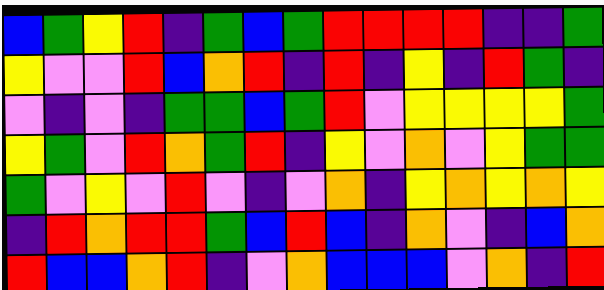[["blue", "green", "yellow", "red", "indigo", "green", "blue", "green", "red", "red", "red", "red", "indigo", "indigo", "green"], ["yellow", "violet", "violet", "red", "blue", "orange", "red", "indigo", "red", "indigo", "yellow", "indigo", "red", "green", "indigo"], ["violet", "indigo", "violet", "indigo", "green", "green", "blue", "green", "red", "violet", "yellow", "yellow", "yellow", "yellow", "green"], ["yellow", "green", "violet", "red", "orange", "green", "red", "indigo", "yellow", "violet", "orange", "violet", "yellow", "green", "green"], ["green", "violet", "yellow", "violet", "red", "violet", "indigo", "violet", "orange", "indigo", "yellow", "orange", "yellow", "orange", "yellow"], ["indigo", "red", "orange", "red", "red", "green", "blue", "red", "blue", "indigo", "orange", "violet", "indigo", "blue", "orange"], ["red", "blue", "blue", "orange", "red", "indigo", "violet", "orange", "blue", "blue", "blue", "violet", "orange", "indigo", "red"]]